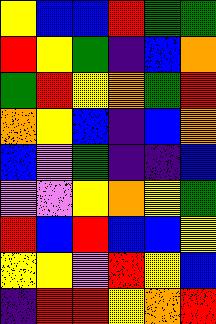[["yellow", "blue", "blue", "red", "green", "green"], ["red", "yellow", "green", "indigo", "blue", "orange"], ["green", "red", "yellow", "orange", "green", "red"], ["orange", "yellow", "blue", "indigo", "blue", "orange"], ["blue", "violet", "green", "indigo", "indigo", "blue"], ["violet", "violet", "yellow", "orange", "yellow", "green"], ["red", "blue", "red", "blue", "blue", "yellow"], ["yellow", "yellow", "violet", "red", "yellow", "blue"], ["indigo", "red", "red", "yellow", "orange", "red"]]